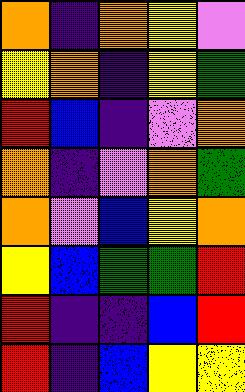[["orange", "indigo", "orange", "yellow", "violet"], ["yellow", "orange", "indigo", "yellow", "green"], ["red", "blue", "indigo", "violet", "orange"], ["orange", "indigo", "violet", "orange", "green"], ["orange", "violet", "blue", "yellow", "orange"], ["yellow", "blue", "green", "green", "red"], ["red", "indigo", "indigo", "blue", "red"], ["red", "indigo", "blue", "yellow", "yellow"]]